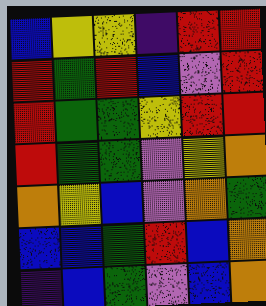[["blue", "yellow", "yellow", "indigo", "red", "red"], ["red", "green", "red", "blue", "violet", "red"], ["red", "green", "green", "yellow", "red", "red"], ["red", "green", "green", "violet", "yellow", "orange"], ["orange", "yellow", "blue", "violet", "orange", "green"], ["blue", "blue", "green", "red", "blue", "orange"], ["indigo", "blue", "green", "violet", "blue", "orange"]]